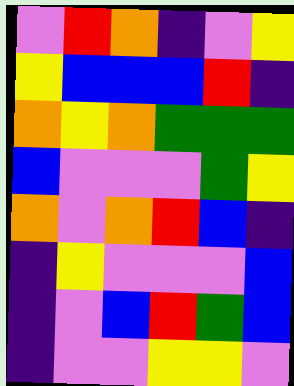[["violet", "red", "orange", "indigo", "violet", "yellow"], ["yellow", "blue", "blue", "blue", "red", "indigo"], ["orange", "yellow", "orange", "green", "green", "green"], ["blue", "violet", "violet", "violet", "green", "yellow"], ["orange", "violet", "orange", "red", "blue", "indigo"], ["indigo", "yellow", "violet", "violet", "violet", "blue"], ["indigo", "violet", "blue", "red", "green", "blue"], ["indigo", "violet", "violet", "yellow", "yellow", "violet"]]